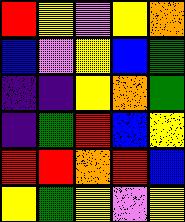[["red", "yellow", "violet", "yellow", "orange"], ["blue", "violet", "yellow", "blue", "green"], ["indigo", "indigo", "yellow", "orange", "green"], ["indigo", "green", "red", "blue", "yellow"], ["red", "red", "orange", "red", "blue"], ["yellow", "green", "yellow", "violet", "yellow"]]